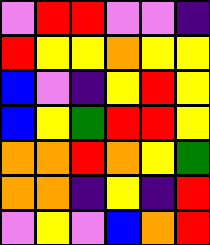[["violet", "red", "red", "violet", "violet", "indigo"], ["red", "yellow", "yellow", "orange", "yellow", "yellow"], ["blue", "violet", "indigo", "yellow", "red", "yellow"], ["blue", "yellow", "green", "red", "red", "yellow"], ["orange", "orange", "red", "orange", "yellow", "green"], ["orange", "orange", "indigo", "yellow", "indigo", "red"], ["violet", "yellow", "violet", "blue", "orange", "red"]]